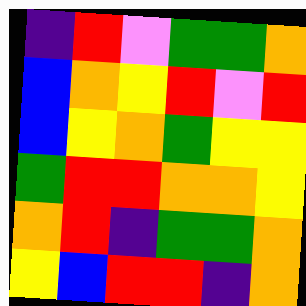[["indigo", "red", "violet", "green", "green", "orange"], ["blue", "orange", "yellow", "red", "violet", "red"], ["blue", "yellow", "orange", "green", "yellow", "yellow"], ["green", "red", "red", "orange", "orange", "yellow"], ["orange", "red", "indigo", "green", "green", "orange"], ["yellow", "blue", "red", "red", "indigo", "orange"]]